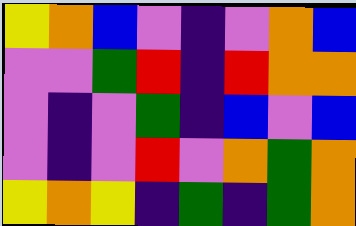[["yellow", "orange", "blue", "violet", "indigo", "violet", "orange", "blue"], ["violet", "violet", "green", "red", "indigo", "red", "orange", "orange"], ["violet", "indigo", "violet", "green", "indigo", "blue", "violet", "blue"], ["violet", "indigo", "violet", "red", "violet", "orange", "green", "orange"], ["yellow", "orange", "yellow", "indigo", "green", "indigo", "green", "orange"]]